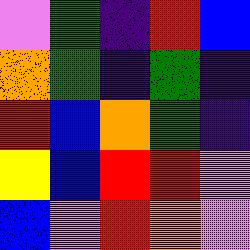[["violet", "green", "indigo", "red", "blue"], ["orange", "green", "indigo", "green", "indigo"], ["red", "blue", "orange", "green", "indigo"], ["yellow", "blue", "red", "red", "violet"], ["blue", "violet", "red", "orange", "violet"]]